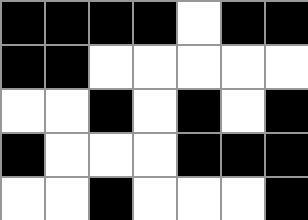[["black", "black", "black", "black", "white", "black", "black"], ["black", "black", "white", "white", "white", "white", "white"], ["white", "white", "black", "white", "black", "white", "black"], ["black", "white", "white", "white", "black", "black", "black"], ["white", "white", "black", "white", "white", "white", "black"]]